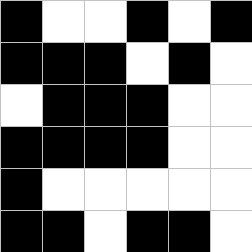[["black", "white", "white", "black", "white", "black"], ["black", "black", "black", "white", "black", "white"], ["white", "black", "black", "black", "white", "white"], ["black", "black", "black", "black", "white", "white"], ["black", "white", "white", "white", "white", "white"], ["black", "black", "white", "black", "black", "white"]]